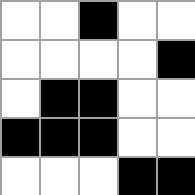[["white", "white", "black", "white", "white"], ["white", "white", "white", "white", "black"], ["white", "black", "black", "white", "white"], ["black", "black", "black", "white", "white"], ["white", "white", "white", "black", "black"]]